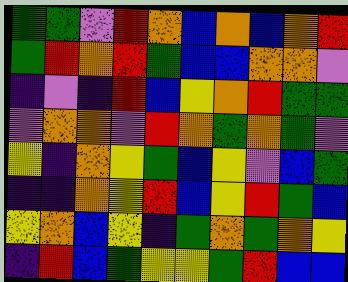[["green", "green", "violet", "red", "orange", "blue", "orange", "blue", "orange", "red"], ["green", "red", "orange", "red", "green", "blue", "blue", "orange", "orange", "violet"], ["indigo", "violet", "indigo", "red", "blue", "yellow", "orange", "red", "green", "green"], ["violet", "orange", "orange", "violet", "red", "orange", "green", "orange", "green", "violet"], ["yellow", "indigo", "orange", "yellow", "green", "blue", "yellow", "violet", "blue", "green"], ["indigo", "indigo", "orange", "yellow", "red", "blue", "yellow", "red", "green", "blue"], ["yellow", "orange", "blue", "yellow", "indigo", "green", "orange", "green", "orange", "yellow"], ["indigo", "red", "blue", "green", "yellow", "yellow", "green", "red", "blue", "blue"]]